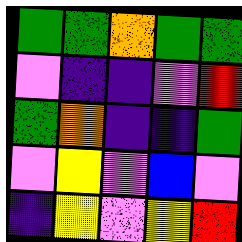[["green", "green", "orange", "green", "green"], ["violet", "indigo", "indigo", "violet", "red"], ["green", "orange", "indigo", "indigo", "green"], ["violet", "yellow", "violet", "blue", "violet"], ["indigo", "yellow", "violet", "yellow", "red"]]